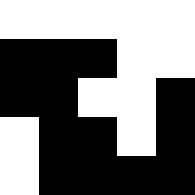[["white", "white", "white", "white", "white"], ["black", "black", "black", "white", "white"], ["black", "black", "white", "white", "black"], ["white", "black", "black", "white", "black"], ["white", "black", "black", "black", "black"]]